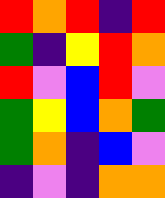[["red", "orange", "red", "indigo", "red"], ["green", "indigo", "yellow", "red", "orange"], ["red", "violet", "blue", "red", "violet"], ["green", "yellow", "blue", "orange", "green"], ["green", "orange", "indigo", "blue", "violet"], ["indigo", "violet", "indigo", "orange", "orange"]]